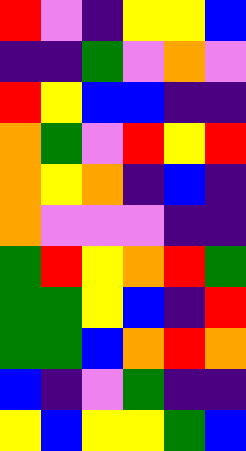[["red", "violet", "indigo", "yellow", "yellow", "blue"], ["indigo", "indigo", "green", "violet", "orange", "violet"], ["red", "yellow", "blue", "blue", "indigo", "indigo"], ["orange", "green", "violet", "red", "yellow", "red"], ["orange", "yellow", "orange", "indigo", "blue", "indigo"], ["orange", "violet", "violet", "violet", "indigo", "indigo"], ["green", "red", "yellow", "orange", "red", "green"], ["green", "green", "yellow", "blue", "indigo", "red"], ["green", "green", "blue", "orange", "red", "orange"], ["blue", "indigo", "violet", "green", "indigo", "indigo"], ["yellow", "blue", "yellow", "yellow", "green", "blue"]]